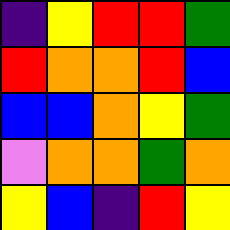[["indigo", "yellow", "red", "red", "green"], ["red", "orange", "orange", "red", "blue"], ["blue", "blue", "orange", "yellow", "green"], ["violet", "orange", "orange", "green", "orange"], ["yellow", "blue", "indigo", "red", "yellow"]]